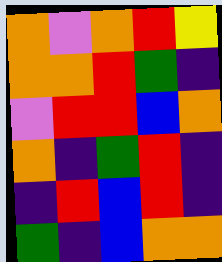[["orange", "violet", "orange", "red", "yellow"], ["orange", "orange", "red", "green", "indigo"], ["violet", "red", "red", "blue", "orange"], ["orange", "indigo", "green", "red", "indigo"], ["indigo", "red", "blue", "red", "indigo"], ["green", "indigo", "blue", "orange", "orange"]]